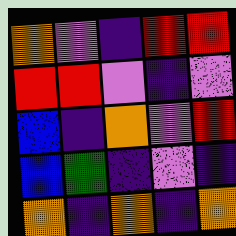[["orange", "violet", "indigo", "red", "red"], ["red", "red", "violet", "indigo", "violet"], ["blue", "indigo", "orange", "violet", "red"], ["blue", "green", "indigo", "violet", "indigo"], ["orange", "indigo", "orange", "indigo", "orange"]]